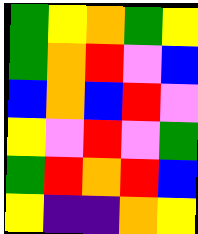[["green", "yellow", "orange", "green", "yellow"], ["green", "orange", "red", "violet", "blue"], ["blue", "orange", "blue", "red", "violet"], ["yellow", "violet", "red", "violet", "green"], ["green", "red", "orange", "red", "blue"], ["yellow", "indigo", "indigo", "orange", "yellow"]]